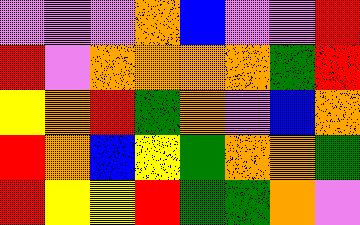[["violet", "violet", "violet", "orange", "blue", "violet", "violet", "red"], ["red", "violet", "orange", "orange", "orange", "orange", "green", "red"], ["yellow", "orange", "red", "green", "orange", "violet", "blue", "orange"], ["red", "orange", "blue", "yellow", "green", "orange", "orange", "green"], ["red", "yellow", "yellow", "red", "green", "green", "orange", "violet"]]